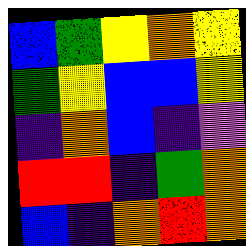[["blue", "green", "yellow", "orange", "yellow"], ["green", "yellow", "blue", "blue", "yellow"], ["indigo", "orange", "blue", "indigo", "violet"], ["red", "red", "indigo", "green", "orange"], ["blue", "indigo", "orange", "red", "orange"]]